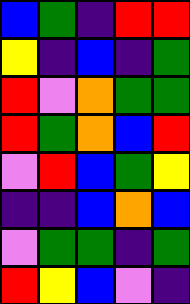[["blue", "green", "indigo", "red", "red"], ["yellow", "indigo", "blue", "indigo", "green"], ["red", "violet", "orange", "green", "green"], ["red", "green", "orange", "blue", "red"], ["violet", "red", "blue", "green", "yellow"], ["indigo", "indigo", "blue", "orange", "blue"], ["violet", "green", "green", "indigo", "green"], ["red", "yellow", "blue", "violet", "indigo"]]